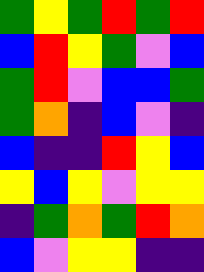[["green", "yellow", "green", "red", "green", "red"], ["blue", "red", "yellow", "green", "violet", "blue"], ["green", "red", "violet", "blue", "blue", "green"], ["green", "orange", "indigo", "blue", "violet", "indigo"], ["blue", "indigo", "indigo", "red", "yellow", "blue"], ["yellow", "blue", "yellow", "violet", "yellow", "yellow"], ["indigo", "green", "orange", "green", "red", "orange"], ["blue", "violet", "yellow", "yellow", "indigo", "indigo"]]